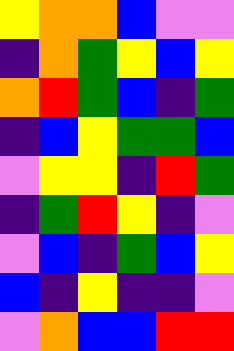[["yellow", "orange", "orange", "blue", "violet", "violet"], ["indigo", "orange", "green", "yellow", "blue", "yellow"], ["orange", "red", "green", "blue", "indigo", "green"], ["indigo", "blue", "yellow", "green", "green", "blue"], ["violet", "yellow", "yellow", "indigo", "red", "green"], ["indigo", "green", "red", "yellow", "indigo", "violet"], ["violet", "blue", "indigo", "green", "blue", "yellow"], ["blue", "indigo", "yellow", "indigo", "indigo", "violet"], ["violet", "orange", "blue", "blue", "red", "red"]]